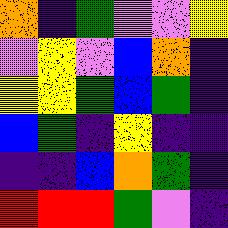[["orange", "indigo", "green", "violet", "violet", "yellow"], ["violet", "yellow", "violet", "blue", "orange", "indigo"], ["yellow", "yellow", "green", "blue", "green", "indigo"], ["blue", "green", "indigo", "yellow", "indigo", "indigo"], ["indigo", "indigo", "blue", "orange", "green", "indigo"], ["red", "red", "red", "green", "violet", "indigo"]]